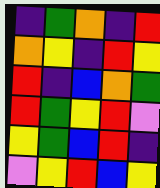[["indigo", "green", "orange", "indigo", "red"], ["orange", "yellow", "indigo", "red", "yellow"], ["red", "indigo", "blue", "orange", "green"], ["red", "green", "yellow", "red", "violet"], ["yellow", "green", "blue", "red", "indigo"], ["violet", "yellow", "red", "blue", "yellow"]]